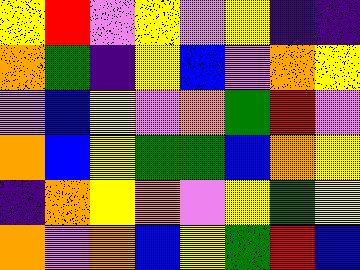[["yellow", "red", "violet", "yellow", "violet", "yellow", "indigo", "indigo"], ["orange", "green", "indigo", "yellow", "blue", "violet", "orange", "yellow"], ["violet", "blue", "yellow", "violet", "orange", "green", "red", "violet"], ["orange", "blue", "yellow", "green", "green", "blue", "orange", "yellow"], ["indigo", "orange", "yellow", "orange", "violet", "yellow", "green", "yellow"], ["orange", "violet", "orange", "blue", "yellow", "green", "red", "blue"]]